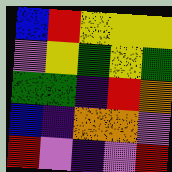[["blue", "red", "yellow", "yellow", "yellow"], ["violet", "yellow", "green", "yellow", "green"], ["green", "green", "indigo", "red", "orange"], ["blue", "indigo", "orange", "orange", "violet"], ["red", "violet", "indigo", "violet", "red"]]